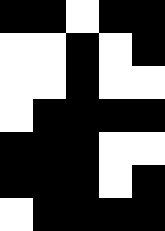[["black", "black", "white", "black", "black"], ["white", "white", "black", "white", "black"], ["white", "white", "black", "white", "white"], ["white", "black", "black", "black", "black"], ["black", "black", "black", "white", "white"], ["black", "black", "black", "white", "black"], ["white", "black", "black", "black", "black"]]